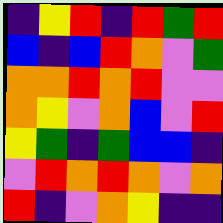[["indigo", "yellow", "red", "indigo", "red", "green", "red"], ["blue", "indigo", "blue", "red", "orange", "violet", "green"], ["orange", "orange", "red", "orange", "red", "violet", "violet"], ["orange", "yellow", "violet", "orange", "blue", "violet", "red"], ["yellow", "green", "indigo", "green", "blue", "blue", "indigo"], ["violet", "red", "orange", "red", "orange", "violet", "orange"], ["red", "indigo", "violet", "orange", "yellow", "indigo", "indigo"]]